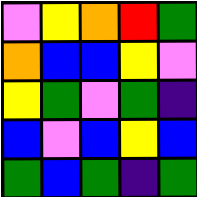[["violet", "yellow", "orange", "red", "green"], ["orange", "blue", "blue", "yellow", "violet"], ["yellow", "green", "violet", "green", "indigo"], ["blue", "violet", "blue", "yellow", "blue"], ["green", "blue", "green", "indigo", "green"]]